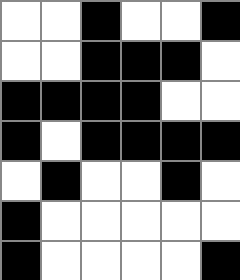[["white", "white", "black", "white", "white", "black"], ["white", "white", "black", "black", "black", "white"], ["black", "black", "black", "black", "white", "white"], ["black", "white", "black", "black", "black", "black"], ["white", "black", "white", "white", "black", "white"], ["black", "white", "white", "white", "white", "white"], ["black", "white", "white", "white", "white", "black"]]